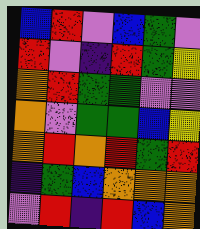[["blue", "red", "violet", "blue", "green", "violet"], ["red", "violet", "indigo", "red", "green", "yellow"], ["orange", "red", "green", "green", "violet", "violet"], ["orange", "violet", "green", "green", "blue", "yellow"], ["orange", "red", "orange", "red", "green", "red"], ["indigo", "green", "blue", "orange", "orange", "orange"], ["violet", "red", "indigo", "red", "blue", "orange"]]